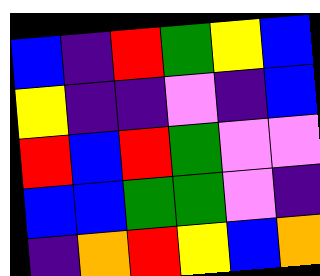[["blue", "indigo", "red", "green", "yellow", "blue"], ["yellow", "indigo", "indigo", "violet", "indigo", "blue"], ["red", "blue", "red", "green", "violet", "violet"], ["blue", "blue", "green", "green", "violet", "indigo"], ["indigo", "orange", "red", "yellow", "blue", "orange"]]